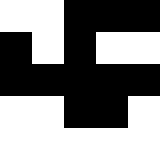[["white", "white", "black", "black", "black"], ["black", "white", "black", "white", "white"], ["black", "black", "black", "black", "black"], ["white", "white", "black", "black", "white"], ["white", "white", "white", "white", "white"]]